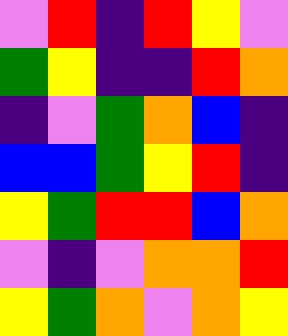[["violet", "red", "indigo", "red", "yellow", "violet"], ["green", "yellow", "indigo", "indigo", "red", "orange"], ["indigo", "violet", "green", "orange", "blue", "indigo"], ["blue", "blue", "green", "yellow", "red", "indigo"], ["yellow", "green", "red", "red", "blue", "orange"], ["violet", "indigo", "violet", "orange", "orange", "red"], ["yellow", "green", "orange", "violet", "orange", "yellow"]]